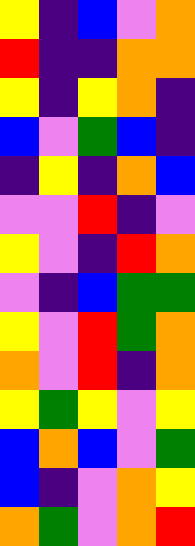[["yellow", "indigo", "blue", "violet", "orange"], ["red", "indigo", "indigo", "orange", "orange"], ["yellow", "indigo", "yellow", "orange", "indigo"], ["blue", "violet", "green", "blue", "indigo"], ["indigo", "yellow", "indigo", "orange", "blue"], ["violet", "violet", "red", "indigo", "violet"], ["yellow", "violet", "indigo", "red", "orange"], ["violet", "indigo", "blue", "green", "green"], ["yellow", "violet", "red", "green", "orange"], ["orange", "violet", "red", "indigo", "orange"], ["yellow", "green", "yellow", "violet", "yellow"], ["blue", "orange", "blue", "violet", "green"], ["blue", "indigo", "violet", "orange", "yellow"], ["orange", "green", "violet", "orange", "red"]]